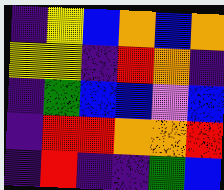[["indigo", "yellow", "blue", "orange", "blue", "orange"], ["yellow", "yellow", "indigo", "red", "orange", "indigo"], ["indigo", "green", "blue", "blue", "violet", "blue"], ["indigo", "red", "red", "orange", "orange", "red"], ["indigo", "red", "indigo", "indigo", "green", "blue"]]